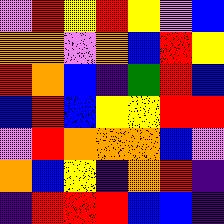[["violet", "red", "yellow", "red", "yellow", "violet", "blue"], ["orange", "orange", "violet", "orange", "blue", "red", "yellow"], ["red", "orange", "blue", "indigo", "green", "red", "blue"], ["blue", "red", "blue", "yellow", "yellow", "red", "red"], ["violet", "red", "orange", "orange", "orange", "blue", "violet"], ["orange", "blue", "yellow", "indigo", "orange", "red", "indigo"], ["indigo", "red", "red", "red", "blue", "blue", "indigo"]]